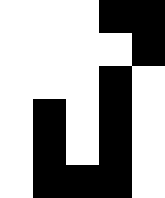[["white", "white", "white", "black", "black"], ["white", "white", "white", "white", "black"], ["white", "white", "white", "black", "white"], ["white", "black", "white", "black", "white"], ["white", "black", "white", "black", "white"], ["white", "black", "black", "black", "white"]]